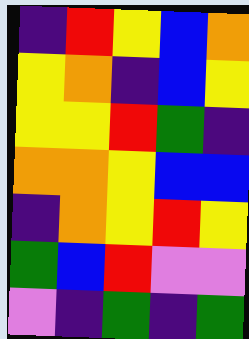[["indigo", "red", "yellow", "blue", "orange"], ["yellow", "orange", "indigo", "blue", "yellow"], ["yellow", "yellow", "red", "green", "indigo"], ["orange", "orange", "yellow", "blue", "blue"], ["indigo", "orange", "yellow", "red", "yellow"], ["green", "blue", "red", "violet", "violet"], ["violet", "indigo", "green", "indigo", "green"]]